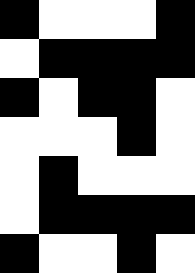[["black", "white", "white", "white", "black"], ["white", "black", "black", "black", "black"], ["black", "white", "black", "black", "white"], ["white", "white", "white", "black", "white"], ["white", "black", "white", "white", "white"], ["white", "black", "black", "black", "black"], ["black", "white", "white", "black", "white"]]